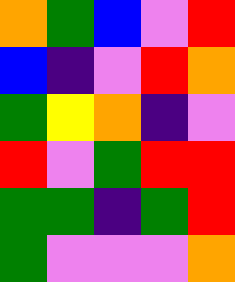[["orange", "green", "blue", "violet", "red"], ["blue", "indigo", "violet", "red", "orange"], ["green", "yellow", "orange", "indigo", "violet"], ["red", "violet", "green", "red", "red"], ["green", "green", "indigo", "green", "red"], ["green", "violet", "violet", "violet", "orange"]]